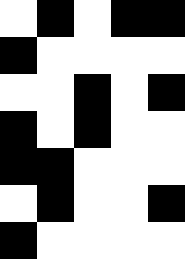[["white", "black", "white", "black", "black"], ["black", "white", "white", "white", "white"], ["white", "white", "black", "white", "black"], ["black", "white", "black", "white", "white"], ["black", "black", "white", "white", "white"], ["white", "black", "white", "white", "black"], ["black", "white", "white", "white", "white"]]